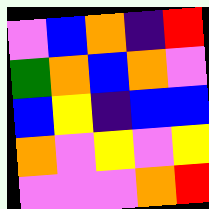[["violet", "blue", "orange", "indigo", "red"], ["green", "orange", "blue", "orange", "violet"], ["blue", "yellow", "indigo", "blue", "blue"], ["orange", "violet", "yellow", "violet", "yellow"], ["violet", "violet", "violet", "orange", "red"]]